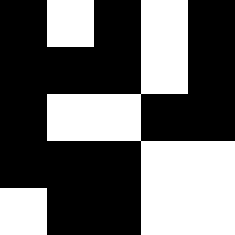[["black", "white", "black", "white", "black"], ["black", "black", "black", "white", "black"], ["black", "white", "white", "black", "black"], ["black", "black", "black", "white", "white"], ["white", "black", "black", "white", "white"]]